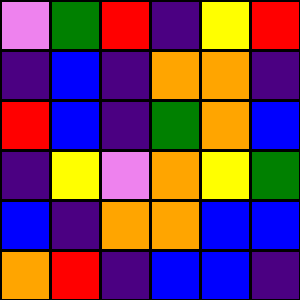[["violet", "green", "red", "indigo", "yellow", "red"], ["indigo", "blue", "indigo", "orange", "orange", "indigo"], ["red", "blue", "indigo", "green", "orange", "blue"], ["indigo", "yellow", "violet", "orange", "yellow", "green"], ["blue", "indigo", "orange", "orange", "blue", "blue"], ["orange", "red", "indigo", "blue", "blue", "indigo"]]